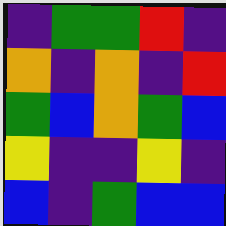[["indigo", "green", "green", "red", "indigo"], ["orange", "indigo", "orange", "indigo", "red"], ["green", "blue", "orange", "green", "blue"], ["yellow", "indigo", "indigo", "yellow", "indigo"], ["blue", "indigo", "green", "blue", "blue"]]